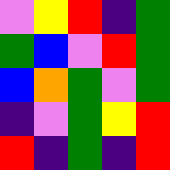[["violet", "yellow", "red", "indigo", "green"], ["green", "blue", "violet", "red", "green"], ["blue", "orange", "green", "violet", "green"], ["indigo", "violet", "green", "yellow", "red"], ["red", "indigo", "green", "indigo", "red"]]